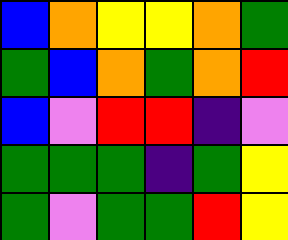[["blue", "orange", "yellow", "yellow", "orange", "green"], ["green", "blue", "orange", "green", "orange", "red"], ["blue", "violet", "red", "red", "indigo", "violet"], ["green", "green", "green", "indigo", "green", "yellow"], ["green", "violet", "green", "green", "red", "yellow"]]